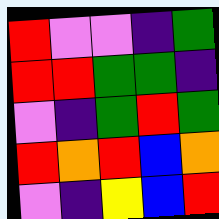[["red", "violet", "violet", "indigo", "green"], ["red", "red", "green", "green", "indigo"], ["violet", "indigo", "green", "red", "green"], ["red", "orange", "red", "blue", "orange"], ["violet", "indigo", "yellow", "blue", "red"]]